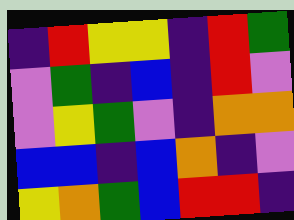[["indigo", "red", "yellow", "yellow", "indigo", "red", "green"], ["violet", "green", "indigo", "blue", "indigo", "red", "violet"], ["violet", "yellow", "green", "violet", "indigo", "orange", "orange"], ["blue", "blue", "indigo", "blue", "orange", "indigo", "violet"], ["yellow", "orange", "green", "blue", "red", "red", "indigo"]]